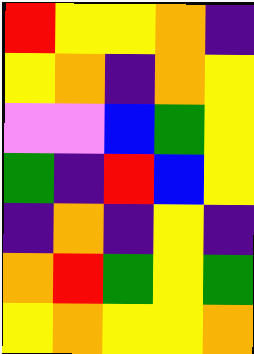[["red", "yellow", "yellow", "orange", "indigo"], ["yellow", "orange", "indigo", "orange", "yellow"], ["violet", "violet", "blue", "green", "yellow"], ["green", "indigo", "red", "blue", "yellow"], ["indigo", "orange", "indigo", "yellow", "indigo"], ["orange", "red", "green", "yellow", "green"], ["yellow", "orange", "yellow", "yellow", "orange"]]